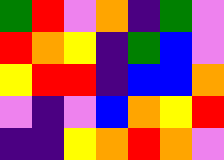[["green", "red", "violet", "orange", "indigo", "green", "violet"], ["red", "orange", "yellow", "indigo", "green", "blue", "violet"], ["yellow", "red", "red", "indigo", "blue", "blue", "orange"], ["violet", "indigo", "violet", "blue", "orange", "yellow", "red"], ["indigo", "indigo", "yellow", "orange", "red", "orange", "violet"]]